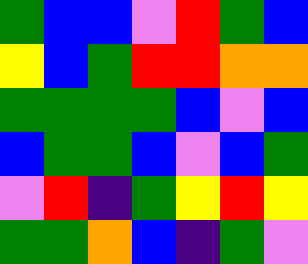[["green", "blue", "blue", "violet", "red", "green", "blue"], ["yellow", "blue", "green", "red", "red", "orange", "orange"], ["green", "green", "green", "green", "blue", "violet", "blue"], ["blue", "green", "green", "blue", "violet", "blue", "green"], ["violet", "red", "indigo", "green", "yellow", "red", "yellow"], ["green", "green", "orange", "blue", "indigo", "green", "violet"]]